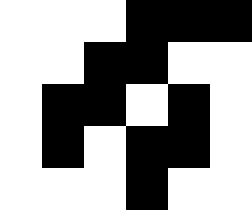[["white", "white", "white", "black", "black", "black"], ["white", "white", "black", "black", "white", "white"], ["white", "black", "black", "white", "black", "white"], ["white", "black", "white", "black", "black", "white"], ["white", "white", "white", "black", "white", "white"]]